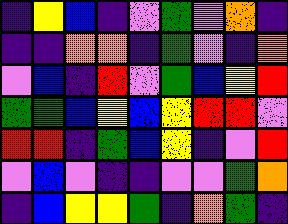[["indigo", "yellow", "blue", "indigo", "violet", "green", "violet", "orange", "indigo"], ["indigo", "indigo", "orange", "orange", "indigo", "green", "violet", "indigo", "orange"], ["violet", "blue", "indigo", "red", "violet", "green", "blue", "yellow", "red"], ["green", "green", "blue", "yellow", "blue", "yellow", "red", "red", "violet"], ["red", "red", "indigo", "green", "blue", "yellow", "indigo", "violet", "red"], ["violet", "blue", "violet", "indigo", "indigo", "violet", "violet", "green", "orange"], ["indigo", "blue", "yellow", "yellow", "green", "indigo", "orange", "green", "indigo"]]